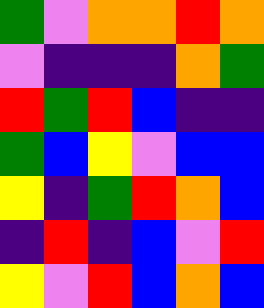[["green", "violet", "orange", "orange", "red", "orange"], ["violet", "indigo", "indigo", "indigo", "orange", "green"], ["red", "green", "red", "blue", "indigo", "indigo"], ["green", "blue", "yellow", "violet", "blue", "blue"], ["yellow", "indigo", "green", "red", "orange", "blue"], ["indigo", "red", "indigo", "blue", "violet", "red"], ["yellow", "violet", "red", "blue", "orange", "blue"]]